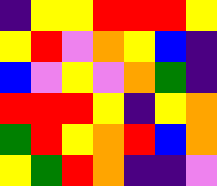[["indigo", "yellow", "yellow", "red", "red", "red", "yellow"], ["yellow", "red", "violet", "orange", "yellow", "blue", "indigo"], ["blue", "violet", "yellow", "violet", "orange", "green", "indigo"], ["red", "red", "red", "yellow", "indigo", "yellow", "orange"], ["green", "red", "yellow", "orange", "red", "blue", "orange"], ["yellow", "green", "red", "orange", "indigo", "indigo", "violet"]]